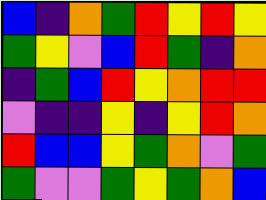[["blue", "indigo", "orange", "green", "red", "yellow", "red", "yellow"], ["green", "yellow", "violet", "blue", "red", "green", "indigo", "orange"], ["indigo", "green", "blue", "red", "yellow", "orange", "red", "red"], ["violet", "indigo", "indigo", "yellow", "indigo", "yellow", "red", "orange"], ["red", "blue", "blue", "yellow", "green", "orange", "violet", "green"], ["green", "violet", "violet", "green", "yellow", "green", "orange", "blue"]]